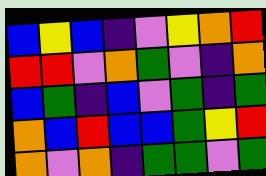[["blue", "yellow", "blue", "indigo", "violet", "yellow", "orange", "red"], ["red", "red", "violet", "orange", "green", "violet", "indigo", "orange"], ["blue", "green", "indigo", "blue", "violet", "green", "indigo", "green"], ["orange", "blue", "red", "blue", "blue", "green", "yellow", "red"], ["orange", "violet", "orange", "indigo", "green", "green", "violet", "green"]]